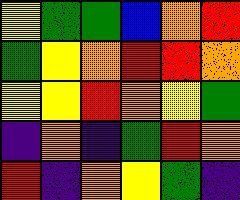[["yellow", "green", "green", "blue", "orange", "red"], ["green", "yellow", "orange", "red", "red", "orange"], ["yellow", "yellow", "red", "orange", "yellow", "green"], ["indigo", "orange", "indigo", "green", "red", "orange"], ["red", "indigo", "orange", "yellow", "green", "indigo"]]